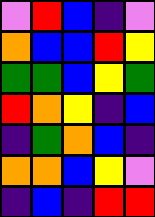[["violet", "red", "blue", "indigo", "violet"], ["orange", "blue", "blue", "red", "yellow"], ["green", "green", "blue", "yellow", "green"], ["red", "orange", "yellow", "indigo", "blue"], ["indigo", "green", "orange", "blue", "indigo"], ["orange", "orange", "blue", "yellow", "violet"], ["indigo", "blue", "indigo", "red", "red"]]